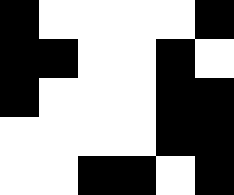[["black", "white", "white", "white", "white", "black"], ["black", "black", "white", "white", "black", "white"], ["black", "white", "white", "white", "black", "black"], ["white", "white", "white", "white", "black", "black"], ["white", "white", "black", "black", "white", "black"]]